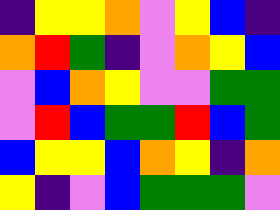[["indigo", "yellow", "yellow", "orange", "violet", "yellow", "blue", "indigo"], ["orange", "red", "green", "indigo", "violet", "orange", "yellow", "blue"], ["violet", "blue", "orange", "yellow", "violet", "violet", "green", "green"], ["violet", "red", "blue", "green", "green", "red", "blue", "green"], ["blue", "yellow", "yellow", "blue", "orange", "yellow", "indigo", "orange"], ["yellow", "indigo", "violet", "blue", "green", "green", "green", "violet"]]